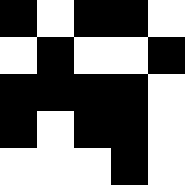[["black", "white", "black", "black", "white"], ["white", "black", "white", "white", "black"], ["black", "black", "black", "black", "white"], ["black", "white", "black", "black", "white"], ["white", "white", "white", "black", "white"]]